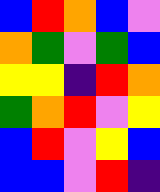[["blue", "red", "orange", "blue", "violet"], ["orange", "green", "violet", "green", "blue"], ["yellow", "yellow", "indigo", "red", "orange"], ["green", "orange", "red", "violet", "yellow"], ["blue", "red", "violet", "yellow", "blue"], ["blue", "blue", "violet", "red", "indigo"]]